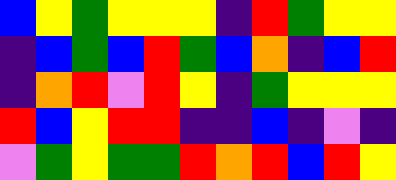[["blue", "yellow", "green", "yellow", "yellow", "yellow", "indigo", "red", "green", "yellow", "yellow"], ["indigo", "blue", "green", "blue", "red", "green", "blue", "orange", "indigo", "blue", "red"], ["indigo", "orange", "red", "violet", "red", "yellow", "indigo", "green", "yellow", "yellow", "yellow"], ["red", "blue", "yellow", "red", "red", "indigo", "indigo", "blue", "indigo", "violet", "indigo"], ["violet", "green", "yellow", "green", "green", "red", "orange", "red", "blue", "red", "yellow"]]